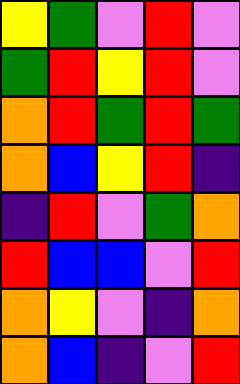[["yellow", "green", "violet", "red", "violet"], ["green", "red", "yellow", "red", "violet"], ["orange", "red", "green", "red", "green"], ["orange", "blue", "yellow", "red", "indigo"], ["indigo", "red", "violet", "green", "orange"], ["red", "blue", "blue", "violet", "red"], ["orange", "yellow", "violet", "indigo", "orange"], ["orange", "blue", "indigo", "violet", "red"]]